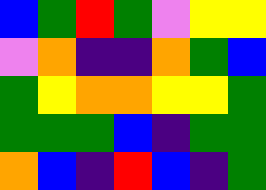[["blue", "green", "red", "green", "violet", "yellow", "yellow"], ["violet", "orange", "indigo", "indigo", "orange", "green", "blue"], ["green", "yellow", "orange", "orange", "yellow", "yellow", "green"], ["green", "green", "green", "blue", "indigo", "green", "green"], ["orange", "blue", "indigo", "red", "blue", "indigo", "green"]]